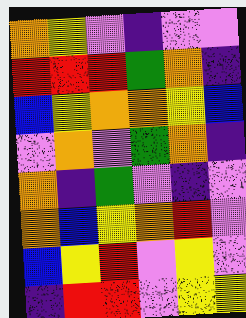[["orange", "yellow", "violet", "indigo", "violet", "violet"], ["red", "red", "red", "green", "orange", "indigo"], ["blue", "yellow", "orange", "orange", "yellow", "blue"], ["violet", "orange", "violet", "green", "orange", "indigo"], ["orange", "indigo", "green", "violet", "indigo", "violet"], ["orange", "blue", "yellow", "orange", "red", "violet"], ["blue", "yellow", "red", "violet", "yellow", "violet"], ["indigo", "red", "red", "violet", "yellow", "yellow"]]